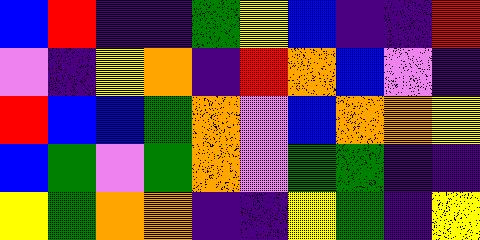[["blue", "red", "indigo", "indigo", "green", "yellow", "blue", "indigo", "indigo", "red"], ["violet", "indigo", "yellow", "orange", "indigo", "red", "orange", "blue", "violet", "indigo"], ["red", "blue", "blue", "green", "orange", "violet", "blue", "orange", "orange", "yellow"], ["blue", "green", "violet", "green", "orange", "violet", "green", "green", "indigo", "indigo"], ["yellow", "green", "orange", "orange", "indigo", "indigo", "yellow", "green", "indigo", "yellow"]]